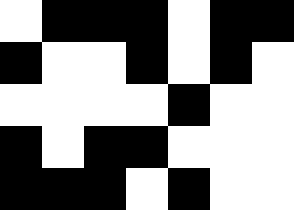[["white", "black", "black", "black", "white", "black", "black"], ["black", "white", "white", "black", "white", "black", "white"], ["white", "white", "white", "white", "black", "white", "white"], ["black", "white", "black", "black", "white", "white", "white"], ["black", "black", "black", "white", "black", "white", "white"]]